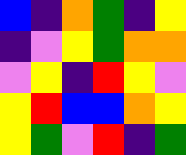[["blue", "indigo", "orange", "green", "indigo", "yellow"], ["indigo", "violet", "yellow", "green", "orange", "orange"], ["violet", "yellow", "indigo", "red", "yellow", "violet"], ["yellow", "red", "blue", "blue", "orange", "yellow"], ["yellow", "green", "violet", "red", "indigo", "green"]]